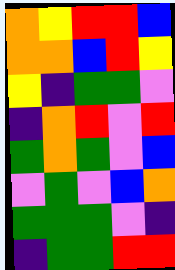[["orange", "yellow", "red", "red", "blue"], ["orange", "orange", "blue", "red", "yellow"], ["yellow", "indigo", "green", "green", "violet"], ["indigo", "orange", "red", "violet", "red"], ["green", "orange", "green", "violet", "blue"], ["violet", "green", "violet", "blue", "orange"], ["green", "green", "green", "violet", "indigo"], ["indigo", "green", "green", "red", "red"]]